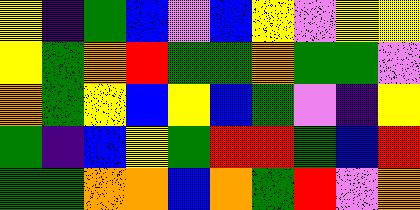[["yellow", "indigo", "green", "blue", "violet", "blue", "yellow", "violet", "yellow", "yellow"], ["yellow", "green", "orange", "red", "green", "green", "orange", "green", "green", "violet"], ["orange", "green", "yellow", "blue", "yellow", "blue", "green", "violet", "indigo", "yellow"], ["green", "indigo", "blue", "yellow", "green", "red", "red", "green", "blue", "red"], ["green", "green", "orange", "orange", "blue", "orange", "green", "red", "violet", "orange"]]